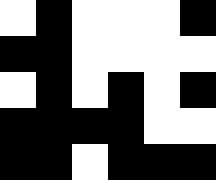[["white", "black", "white", "white", "white", "black"], ["black", "black", "white", "white", "white", "white"], ["white", "black", "white", "black", "white", "black"], ["black", "black", "black", "black", "white", "white"], ["black", "black", "white", "black", "black", "black"]]